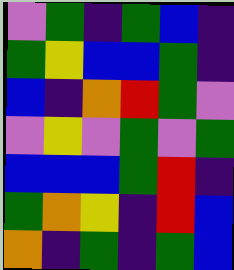[["violet", "green", "indigo", "green", "blue", "indigo"], ["green", "yellow", "blue", "blue", "green", "indigo"], ["blue", "indigo", "orange", "red", "green", "violet"], ["violet", "yellow", "violet", "green", "violet", "green"], ["blue", "blue", "blue", "green", "red", "indigo"], ["green", "orange", "yellow", "indigo", "red", "blue"], ["orange", "indigo", "green", "indigo", "green", "blue"]]